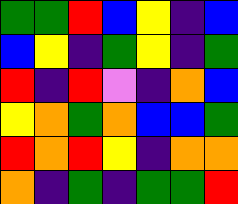[["green", "green", "red", "blue", "yellow", "indigo", "blue"], ["blue", "yellow", "indigo", "green", "yellow", "indigo", "green"], ["red", "indigo", "red", "violet", "indigo", "orange", "blue"], ["yellow", "orange", "green", "orange", "blue", "blue", "green"], ["red", "orange", "red", "yellow", "indigo", "orange", "orange"], ["orange", "indigo", "green", "indigo", "green", "green", "red"]]